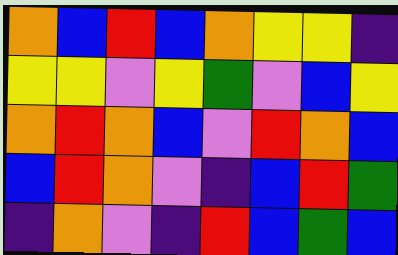[["orange", "blue", "red", "blue", "orange", "yellow", "yellow", "indigo"], ["yellow", "yellow", "violet", "yellow", "green", "violet", "blue", "yellow"], ["orange", "red", "orange", "blue", "violet", "red", "orange", "blue"], ["blue", "red", "orange", "violet", "indigo", "blue", "red", "green"], ["indigo", "orange", "violet", "indigo", "red", "blue", "green", "blue"]]